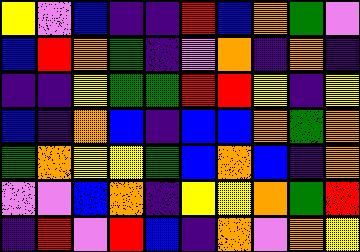[["yellow", "violet", "blue", "indigo", "indigo", "red", "blue", "orange", "green", "violet"], ["blue", "red", "orange", "green", "indigo", "violet", "orange", "indigo", "orange", "indigo"], ["indigo", "indigo", "yellow", "green", "green", "red", "red", "yellow", "indigo", "yellow"], ["blue", "indigo", "orange", "blue", "indigo", "blue", "blue", "orange", "green", "orange"], ["green", "orange", "yellow", "yellow", "green", "blue", "orange", "blue", "indigo", "orange"], ["violet", "violet", "blue", "orange", "indigo", "yellow", "yellow", "orange", "green", "red"], ["indigo", "red", "violet", "red", "blue", "indigo", "orange", "violet", "orange", "yellow"]]